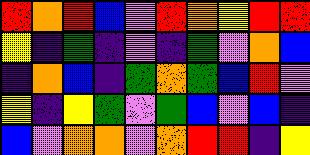[["red", "orange", "red", "blue", "violet", "red", "orange", "yellow", "red", "red"], ["yellow", "indigo", "green", "indigo", "violet", "indigo", "green", "violet", "orange", "blue"], ["indigo", "orange", "blue", "indigo", "green", "orange", "green", "blue", "red", "violet"], ["yellow", "indigo", "yellow", "green", "violet", "green", "blue", "violet", "blue", "indigo"], ["blue", "violet", "orange", "orange", "violet", "orange", "red", "red", "indigo", "yellow"]]